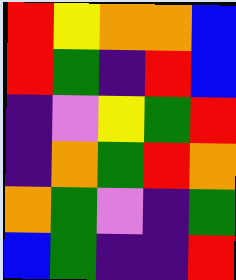[["red", "yellow", "orange", "orange", "blue"], ["red", "green", "indigo", "red", "blue"], ["indigo", "violet", "yellow", "green", "red"], ["indigo", "orange", "green", "red", "orange"], ["orange", "green", "violet", "indigo", "green"], ["blue", "green", "indigo", "indigo", "red"]]